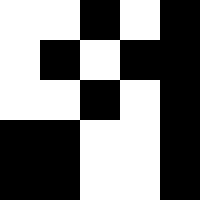[["white", "white", "black", "white", "black"], ["white", "black", "white", "black", "black"], ["white", "white", "black", "white", "black"], ["black", "black", "white", "white", "black"], ["black", "black", "white", "white", "black"]]